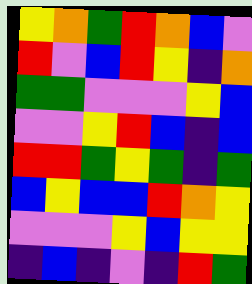[["yellow", "orange", "green", "red", "orange", "blue", "violet"], ["red", "violet", "blue", "red", "yellow", "indigo", "orange"], ["green", "green", "violet", "violet", "violet", "yellow", "blue"], ["violet", "violet", "yellow", "red", "blue", "indigo", "blue"], ["red", "red", "green", "yellow", "green", "indigo", "green"], ["blue", "yellow", "blue", "blue", "red", "orange", "yellow"], ["violet", "violet", "violet", "yellow", "blue", "yellow", "yellow"], ["indigo", "blue", "indigo", "violet", "indigo", "red", "green"]]